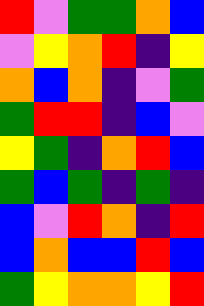[["red", "violet", "green", "green", "orange", "blue"], ["violet", "yellow", "orange", "red", "indigo", "yellow"], ["orange", "blue", "orange", "indigo", "violet", "green"], ["green", "red", "red", "indigo", "blue", "violet"], ["yellow", "green", "indigo", "orange", "red", "blue"], ["green", "blue", "green", "indigo", "green", "indigo"], ["blue", "violet", "red", "orange", "indigo", "red"], ["blue", "orange", "blue", "blue", "red", "blue"], ["green", "yellow", "orange", "orange", "yellow", "red"]]